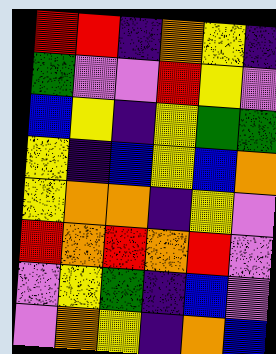[["red", "red", "indigo", "orange", "yellow", "indigo"], ["green", "violet", "violet", "red", "yellow", "violet"], ["blue", "yellow", "indigo", "yellow", "green", "green"], ["yellow", "indigo", "blue", "yellow", "blue", "orange"], ["yellow", "orange", "orange", "indigo", "yellow", "violet"], ["red", "orange", "red", "orange", "red", "violet"], ["violet", "yellow", "green", "indigo", "blue", "violet"], ["violet", "orange", "yellow", "indigo", "orange", "blue"]]